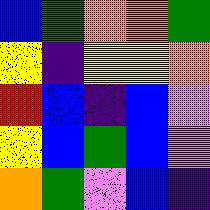[["blue", "green", "orange", "orange", "green"], ["yellow", "indigo", "yellow", "yellow", "orange"], ["red", "blue", "indigo", "blue", "violet"], ["yellow", "blue", "green", "blue", "violet"], ["orange", "green", "violet", "blue", "indigo"]]